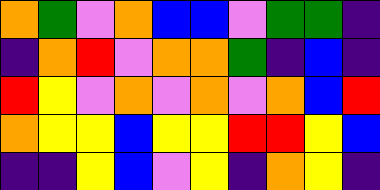[["orange", "green", "violet", "orange", "blue", "blue", "violet", "green", "green", "indigo"], ["indigo", "orange", "red", "violet", "orange", "orange", "green", "indigo", "blue", "indigo"], ["red", "yellow", "violet", "orange", "violet", "orange", "violet", "orange", "blue", "red"], ["orange", "yellow", "yellow", "blue", "yellow", "yellow", "red", "red", "yellow", "blue"], ["indigo", "indigo", "yellow", "blue", "violet", "yellow", "indigo", "orange", "yellow", "indigo"]]